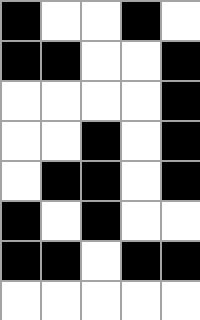[["black", "white", "white", "black", "white"], ["black", "black", "white", "white", "black"], ["white", "white", "white", "white", "black"], ["white", "white", "black", "white", "black"], ["white", "black", "black", "white", "black"], ["black", "white", "black", "white", "white"], ["black", "black", "white", "black", "black"], ["white", "white", "white", "white", "white"]]